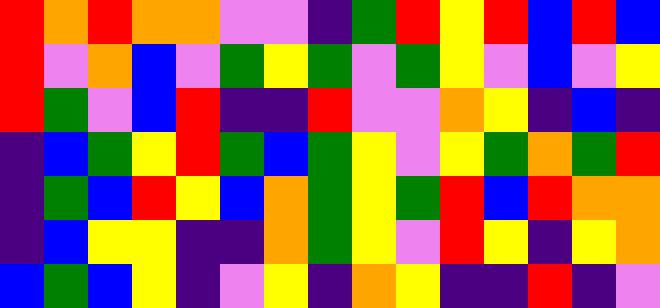[["red", "orange", "red", "orange", "orange", "violet", "violet", "indigo", "green", "red", "yellow", "red", "blue", "red", "blue"], ["red", "violet", "orange", "blue", "violet", "green", "yellow", "green", "violet", "green", "yellow", "violet", "blue", "violet", "yellow"], ["red", "green", "violet", "blue", "red", "indigo", "indigo", "red", "violet", "violet", "orange", "yellow", "indigo", "blue", "indigo"], ["indigo", "blue", "green", "yellow", "red", "green", "blue", "green", "yellow", "violet", "yellow", "green", "orange", "green", "red"], ["indigo", "green", "blue", "red", "yellow", "blue", "orange", "green", "yellow", "green", "red", "blue", "red", "orange", "orange"], ["indigo", "blue", "yellow", "yellow", "indigo", "indigo", "orange", "green", "yellow", "violet", "red", "yellow", "indigo", "yellow", "orange"], ["blue", "green", "blue", "yellow", "indigo", "violet", "yellow", "indigo", "orange", "yellow", "indigo", "indigo", "red", "indigo", "violet"]]